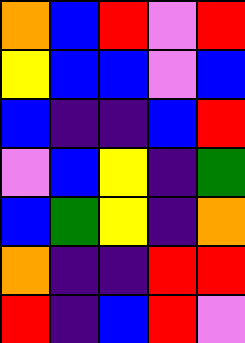[["orange", "blue", "red", "violet", "red"], ["yellow", "blue", "blue", "violet", "blue"], ["blue", "indigo", "indigo", "blue", "red"], ["violet", "blue", "yellow", "indigo", "green"], ["blue", "green", "yellow", "indigo", "orange"], ["orange", "indigo", "indigo", "red", "red"], ["red", "indigo", "blue", "red", "violet"]]